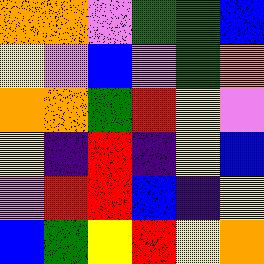[["orange", "orange", "violet", "green", "green", "blue"], ["yellow", "violet", "blue", "violet", "green", "orange"], ["orange", "orange", "green", "red", "yellow", "violet"], ["yellow", "indigo", "red", "indigo", "yellow", "blue"], ["violet", "red", "red", "blue", "indigo", "yellow"], ["blue", "green", "yellow", "red", "yellow", "orange"]]